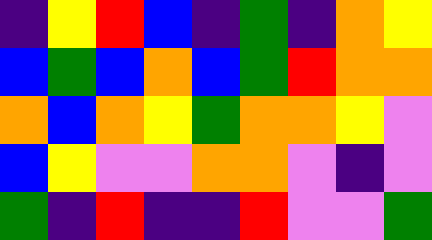[["indigo", "yellow", "red", "blue", "indigo", "green", "indigo", "orange", "yellow"], ["blue", "green", "blue", "orange", "blue", "green", "red", "orange", "orange"], ["orange", "blue", "orange", "yellow", "green", "orange", "orange", "yellow", "violet"], ["blue", "yellow", "violet", "violet", "orange", "orange", "violet", "indigo", "violet"], ["green", "indigo", "red", "indigo", "indigo", "red", "violet", "violet", "green"]]